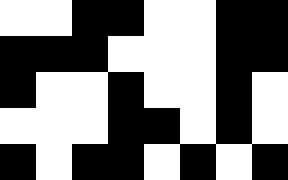[["white", "white", "black", "black", "white", "white", "black", "black"], ["black", "black", "black", "white", "white", "white", "black", "black"], ["black", "white", "white", "black", "white", "white", "black", "white"], ["white", "white", "white", "black", "black", "white", "black", "white"], ["black", "white", "black", "black", "white", "black", "white", "black"]]